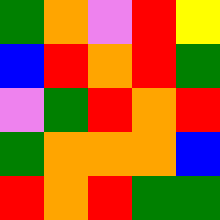[["green", "orange", "violet", "red", "yellow"], ["blue", "red", "orange", "red", "green"], ["violet", "green", "red", "orange", "red"], ["green", "orange", "orange", "orange", "blue"], ["red", "orange", "red", "green", "green"]]